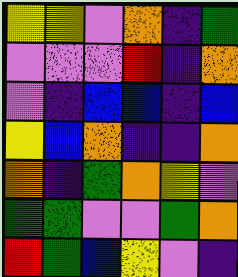[["yellow", "yellow", "violet", "orange", "indigo", "green"], ["violet", "violet", "violet", "red", "indigo", "orange"], ["violet", "indigo", "blue", "blue", "indigo", "blue"], ["yellow", "blue", "orange", "indigo", "indigo", "orange"], ["orange", "indigo", "green", "orange", "yellow", "violet"], ["green", "green", "violet", "violet", "green", "orange"], ["red", "green", "blue", "yellow", "violet", "indigo"]]